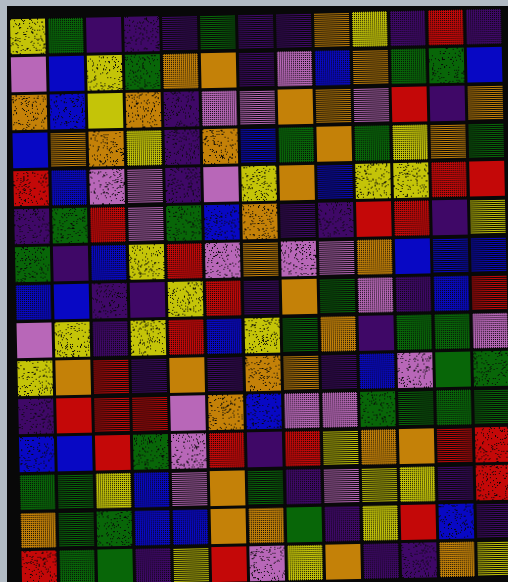[["yellow", "green", "indigo", "indigo", "indigo", "green", "indigo", "indigo", "orange", "yellow", "indigo", "red", "indigo"], ["violet", "blue", "yellow", "green", "orange", "orange", "indigo", "violet", "blue", "orange", "green", "green", "blue"], ["orange", "blue", "yellow", "orange", "indigo", "violet", "violet", "orange", "orange", "violet", "red", "indigo", "orange"], ["blue", "orange", "orange", "yellow", "indigo", "orange", "blue", "green", "orange", "green", "yellow", "orange", "green"], ["red", "blue", "violet", "violet", "indigo", "violet", "yellow", "orange", "blue", "yellow", "yellow", "red", "red"], ["indigo", "green", "red", "violet", "green", "blue", "orange", "indigo", "indigo", "red", "red", "indigo", "yellow"], ["green", "indigo", "blue", "yellow", "red", "violet", "orange", "violet", "violet", "orange", "blue", "blue", "blue"], ["blue", "blue", "indigo", "indigo", "yellow", "red", "indigo", "orange", "green", "violet", "indigo", "blue", "red"], ["violet", "yellow", "indigo", "yellow", "red", "blue", "yellow", "green", "orange", "indigo", "green", "green", "violet"], ["yellow", "orange", "red", "indigo", "orange", "indigo", "orange", "orange", "indigo", "blue", "violet", "green", "green"], ["indigo", "red", "red", "red", "violet", "orange", "blue", "violet", "violet", "green", "green", "green", "green"], ["blue", "blue", "red", "green", "violet", "red", "indigo", "red", "yellow", "orange", "orange", "red", "red"], ["green", "green", "yellow", "blue", "violet", "orange", "green", "indigo", "violet", "yellow", "yellow", "indigo", "red"], ["orange", "green", "green", "blue", "blue", "orange", "orange", "green", "indigo", "yellow", "red", "blue", "indigo"], ["red", "green", "green", "indigo", "yellow", "red", "violet", "yellow", "orange", "indigo", "indigo", "orange", "yellow"]]